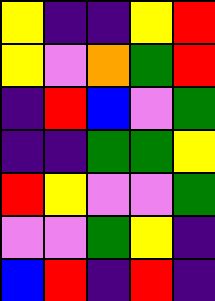[["yellow", "indigo", "indigo", "yellow", "red"], ["yellow", "violet", "orange", "green", "red"], ["indigo", "red", "blue", "violet", "green"], ["indigo", "indigo", "green", "green", "yellow"], ["red", "yellow", "violet", "violet", "green"], ["violet", "violet", "green", "yellow", "indigo"], ["blue", "red", "indigo", "red", "indigo"]]